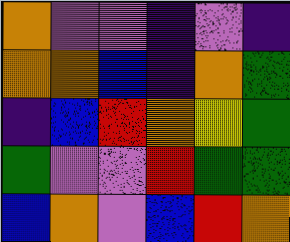[["orange", "violet", "violet", "indigo", "violet", "indigo"], ["orange", "orange", "blue", "indigo", "orange", "green"], ["indigo", "blue", "red", "orange", "yellow", "green"], ["green", "violet", "violet", "red", "green", "green"], ["blue", "orange", "violet", "blue", "red", "orange"]]